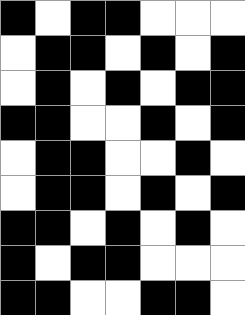[["black", "white", "black", "black", "white", "white", "white"], ["white", "black", "black", "white", "black", "white", "black"], ["white", "black", "white", "black", "white", "black", "black"], ["black", "black", "white", "white", "black", "white", "black"], ["white", "black", "black", "white", "white", "black", "white"], ["white", "black", "black", "white", "black", "white", "black"], ["black", "black", "white", "black", "white", "black", "white"], ["black", "white", "black", "black", "white", "white", "white"], ["black", "black", "white", "white", "black", "black", "white"]]